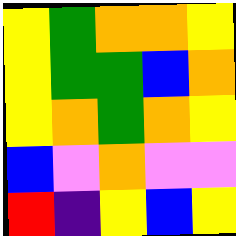[["yellow", "green", "orange", "orange", "yellow"], ["yellow", "green", "green", "blue", "orange"], ["yellow", "orange", "green", "orange", "yellow"], ["blue", "violet", "orange", "violet", "violet"], ["red", "indigo", "yellow", "blue", "yellow"]]